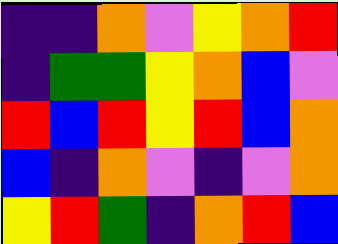[["indigo", "indigo", "orange", "violet", "yellow", "orange", "red"], ["indigo", "green", "green", "yellow", "orange", "blue", "violet"], ["red", "blue", "red", "yellow", "red", "blue", "orange"], ["blue", "indigo", "orange", "violet", "indigo", "violet", "orange"], ["yellow", "red", "green", "indigo", "orange", "red", "blue"]]